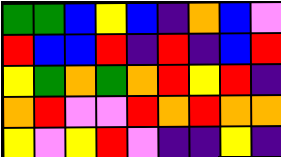[["green", "green", "blue", "yellow", "blue", "indigo", "orange", "blue", "violet"], ["red", "blue", "blue", "red", "indigo", "red", "indigo", "blue", "red"], ["yellow", "green", "orange", "green", "orange", "red", "yellow", "red", "indigo"], ["orange", "red", "violet", "violet", "red", "orange", "red", "orange", "orange"], ["yellow", "violet", "yellow", "red", "violet", "indigo", "indigo", "yellow", "indigo"]]